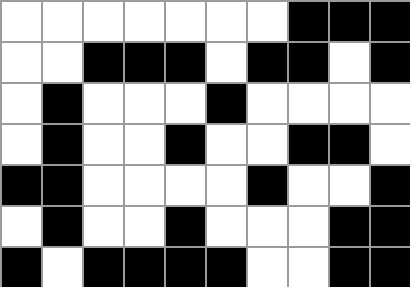[["white", "white", "white", "white", "white", "white", "white", "black", "black", "black"], ["white", "white", "black", "black", "black", "white", "black", "black", "white", "black"], ["white", "black", "white", "white", "white", "black", "white", "white", "white", "white"], ["white", "black", "white", "white", "black", "white", "white", "black", "black", "white"], ["black", "black", "white", "white", "white", "white", "black", "white", "white", "black"], ["white", "black", "white", "white", "black", "white", "white", "white", "black", "black"], ["black", "white", "black", "black", "black", "black", "white", "white", "black", "black"]]